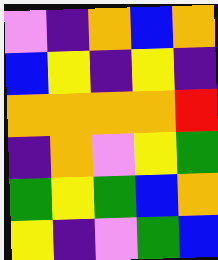[["violet", "indigo", "orange", "blue", "orange"], ["blue", "yellow", "indigo", "yellow", "indigo"], ["orange", "orange", "orange", "orange", "red"], ["indigo", "orange", "violet", "yellow", "green"], ["green", "yellow", "green", "blue", "orange"], ["yellow", "indigo", "violet", "green", "blue"]]